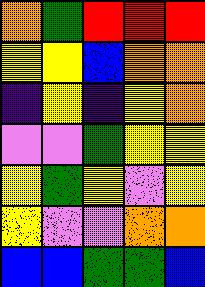[["orange", "green", "red", "red", "red"], ["yellow", "yellow", "blue", "orange", "orange"], ["indigo", "yellow", "indigo", "yellow", "orange"], ["violet", "violet", "green", "yellow", "yellow"], ["yellow", "green", "yellow", "violet", "yellow"], ["yellow", "violet", "violet", "orange", "orange"], ["blue", "blue", "green", "green", "blue"]]